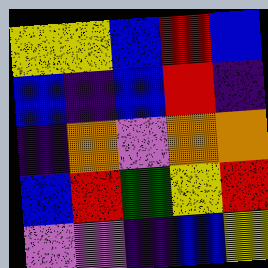[["yellow", "yellow", "blue", "red", "blue"], ["blue", "indigo", "blue", "red", "indigo"], ["indigo", "orange", "violet", "orange", "orange"], ["blue", "red", "green", "yellow", "red"], ["violet", "violet", "indigo", "blue", "yellow"]]